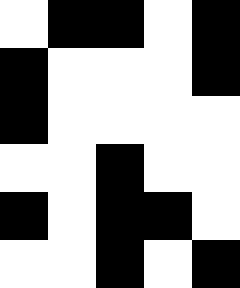[["white", "black", "black", "white", "black"], ["black", "white", "white", "white", "black"], ["black", "white", "white", "white", "white"], ["white", "white", "black", "white", "white"], ["black", "white", "black", "black", "white"], ["white", "white", "black", "white", "black"]]